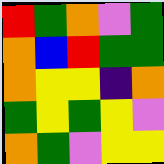[["red", "green", "orange", "violet", "green"], ["orange", "blue", "red", "green", "green"], ["orange", "yellow", "yellow", "indigo", "orange"], ["green", "yellow", "green", "yellow", "violet"], ["orange", "green", "violet", "yellow", "yellow"]]